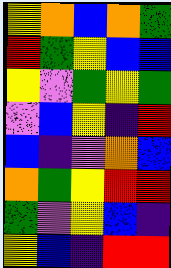[["yellow", "orange", "blue", "orange", "green"], ["red", "green", "yellow", "blue", "blue"], ["yellow", "violet", "green", "yellow", "green"], ["violet", "blue", "yellow", "indigo", "red"], ["blue", "indigo", "violet", "orange", "blue"], ["orange", "green", "yellow", "red", "red"], ["green", "violet", "yellow", "blue", "indigo"], ["yellow", "blue", "indigo", "red", "red"]]